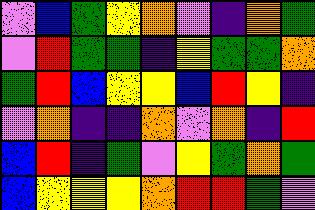[["violet", "blue", "green", "yellow", "orange", "violet", "indigo", "orange", "green"], ["violet", "red", "green", "green", "indigo", "yellow", "green", "green", "orange"], ["green", "red", "blue", "yellow", "yellow", "blue", "red", "yellow", "indigo"], ["violet", "orange", "indigo", "indigo", "orange", "violet", "orange", "indigo", "red"], ["blue", "red", "indigo", "green", "violet", "yellow", "green", "orange", "green"], ["blue", "yellow", "yellow", "yellow", "orange", "red", "red", "green", "violet"]]